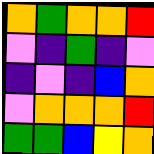[["orange", "green", "orange", "orange", "red"], ["violet", "indigo", "green", "indigo", "violet"], ["indigo", "violet", "indigo", "blue", "orange"], ["violet", "orange", "orange", "orange", "red"], ["green", "green", "blue", "yellow", "orange"]]